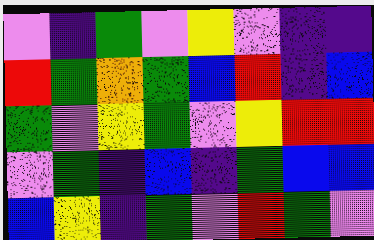[["violet", "indigo", "green", "violet", "yellow", "violet", "indigo", "indigo"], ["red", "green", "orange", "green", "blue", "red", "indigo", "blue"], ["green", "violet", "yellow", "green", "violet", "yellow", "red", "red"], ["violet", "green", "indigo", "blue", "indigo", "green", "blue", "blue"], ["blue", "yellow", "indigo", "green", "violet", "red", "green", "violet"]]